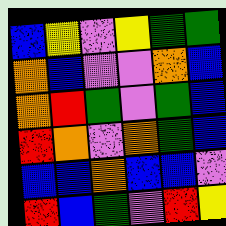[["blue", "yellow", "violet", "yellow", "green", "green"], ["orange", "blue", "violet", "violet", "orange", "blue"], ["orange", "red", "green", "violet", "green", "blue"], ["red", "orange", "violet", "orange", "green", "blue"], ["blue", "blue", "orange", "blue", "blue", "violet"], ["red", "blue", "green", "violet", "red", "yellow"]]